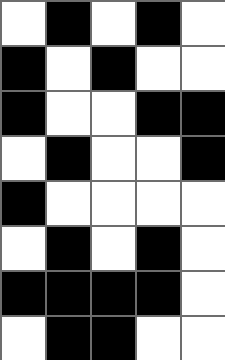[["white", "black", "white", "black", "white"], ["black", "white", "black", "white", "white"], ["black", "white", "white", "black", "black"], ["white", "black", "white", "white", "black"], ["black", "white", "white", "white", "white"], ["white", "black", "white", "black", "white"], ["black", "black", "black", "black", "white"], ["white", "black", "black", "white", "white"]]